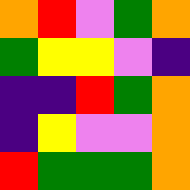[["orange", "red", "violet", "green", "orange"], ["green", "yellow", "yellow", "violet", "indigo"], ["indigo", "indigo", "red", "green", "orange"], ["indigo", "yellow", "violet", "violet", "orange"], ["red", "green", "green", "green", "orange"]]